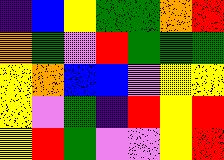[["indigo", "blue", "yellow", "green", "green", "orange", "red"], ["orange", "green", "violet", "red", "green", "green", "green"], ["yellow", "orange", "blue", "blue", "violet", "yellow", "yellow"], ["yellow", "violet", "green", "indigo", "red", "yellow", "red"], ["yellow", "red", "green", "violet", "violet", "yellow", "red"]]